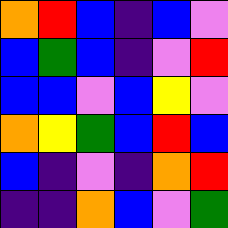[["orange", "red", "blue", "indigo", "blue", "violet"], ["blue", "green", "blue", "indigo", "violet", "red"], ["blue", "blue", "violet", "blue", "yellow", "violet"], ["orange", "yellow", "green", "blue", "red", "blue"], ["blue", "indigo", "violet", "indigo", "orange", "red"], ["indigo", "indigo", "orange", "blue", "violet", "green"]]